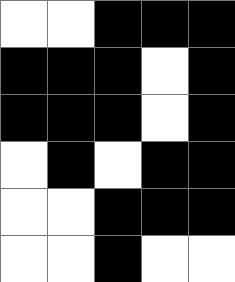[["white", "white", "black", "black", "black"], ["black", "black", "black", "white", "black"], ["black", "black", "black", "white", "black"], ["white", "black", "white", "black", "black"], ["white", "white", "black", "black", "black"], ["white", "white", "black", "white", "white"]]